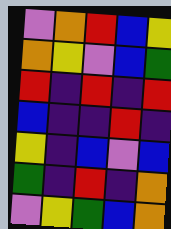[["violet", "orange", "red", "blue", "yellow"], ["orange", "yellow", "violet", "blue", "green"], ["red", "indigo", "red", "indigo", "red"], ["blue", "indigo", "indigo", "red", "indigo"], ["yellow", "indigo", "blue", "violet", "blue"], ["green", "indigo", "red", "indigo", "orange"], ["violet", "yellow", "green", "blue", "orange"]]